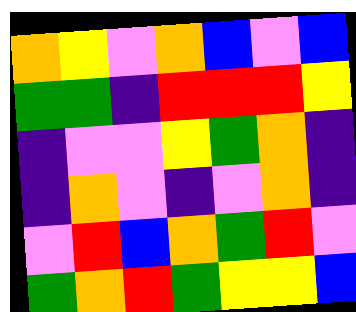[["orange", "yellow", "violet", "orange", "blue", "violet", "blue"], ["green", "green", "indigo", "red", "red", "red", "yellow"], ["indigo", "violet", "violet", "yellow", "green", "orange", "indigo"], ["indigo", "orange", "violet", "indigo", "violet", "orange", "indigo"], ["violet", "red", "blue", "orange", "green", "red", "violet"], ["green", "orange", "red", "green", "yellow", "yellow", "blue"]]